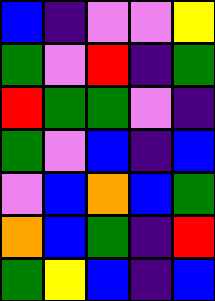[["blue", "indigo", "violet", "violet", "yellow"], ["green", "violet", "red", "indigo", "green"], ["red", "green", "green", "violet", "indigo"], ["green", "violet", "blue", "indigo", "blue"], ["violet", "blue", "orange", "blue", "green"], ["orange", "blue", "green", "indigo", "red"], ["green", "yellow", "blue", "indigo", "blue"]]